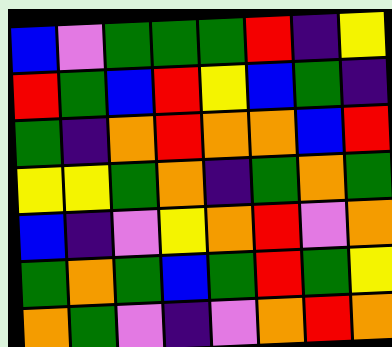[["blue", "violet", "green", "green", "green", "red", "indigo", "yellow"], ["red", "green", "blue", "red", "yellow", "blue", "green", "indigo"], ["green", "indigo", "orange", "red", "orange", "orange", "blue", "red"], ["yellow", "yellow", "green", "orange", "indigo", "green", "orange", "green"], ["blue", "indigo", "violet", "yellow", "orange", "red", "violet", "orange"], ["green", "orange", "green", "blue", "green", "red", "green", "yellow"], ["orange", "green", "violet", "indigo", "violet", "orange", "red", "orange"]]